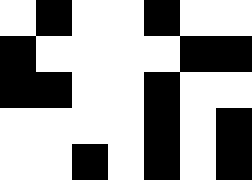[["white", "black", "white", "white", "black", "white", "white"], ["black", "white", "white", "white", "white", "black", "black"], ["black", "black", "white", "white", "black", "white", "white"], ["white", "white", "white", "white", "black", "white", "black"], ["white", "white", "black", "white", "black", "white", "black"]]